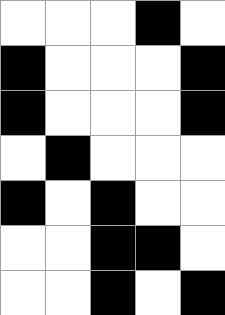[["white", "white", "white", "black", "white"], ["black", "white", "white", "white", "black"], ["black", "white", "white", "white", "black"], ["white", "black", "white", "white", "white"], ["black", "white", "black", "white", "white"], ["white", "white", "black", "black", "white"], ["white", "white", "black", "white", "black"]]